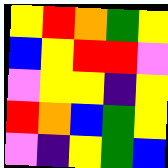[["yellow", "red", "orange", "green", "yellow"], ["blue", "yellow", "red", "red", "violet"], ["violet", "yellow", "yellow", "indigo", "yellow"], ["red", "orange", "blue", "green", "yellow"], ["violet", "indigo", "yellow", "green", "blue"]]